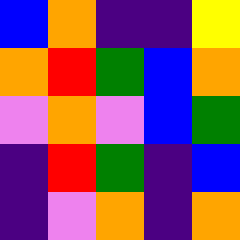[["blue", "orange", "indigo", "indigo", "yellow"], ["orange", "red", "green", "blue", "orange"], ["violet", "orange", "violet", "blue", "green"], ["indigo", "red", "green", "indigo", "blue"], ["indigo", "violet", "orange", "indigo", "orange"]]